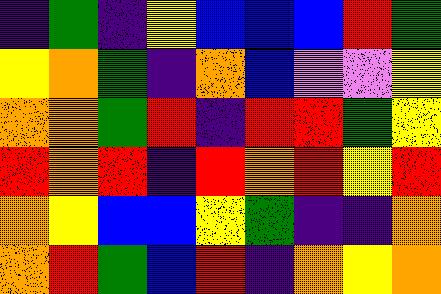[["indigo", "green", "indigo", "yellow", "blue", "blue", "blue", "red", "green"], ["yellow", "orange", "green", "indigo", "orange", "blue", "violet", "violet", "yellow"], ["orange", "orange", "green", "red", "indigo", "red", "red", "green", "yellow"], ["red", "orange", "red", "indigo", "red", "orange", "red", "yellow", "red"], ["orange", "yellow", "blue", "blue", "yellow", "green", "indigo", "indigo", "orange"], ["orange", "red", "green", "blue", "red", "indigo", "orange", "yellow", "orange"]]